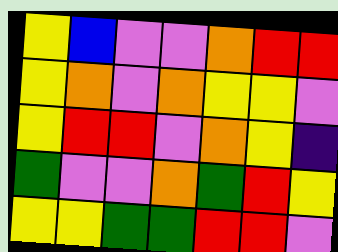[["yellow", "blue", "violet", "violet", "orange", "red", "red"], ["yellow", "orange", "violet", "orange", "yellow", "yellow", "violet"], ["yellow", "red", "red", "violet", "orange", "yellow", "indigo"], ["green", "violet", "violet", "orange", "green", "red", "yellow"], ["yellow", "yellow", "green", "green", "red", "red", "violet"]]